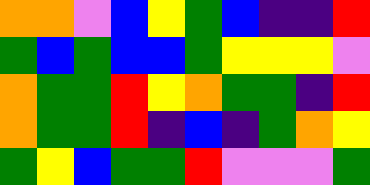[["orange", "orange", "violet", "blue", "yellow", "green", "blue", "indigo", "indigo", "red"], ["green", "blue", "green", "blue", "blue", "green", "yellow", "yellow", "yellow", "violet"], ["orange", "green", "green", "red", "yellow", "orange", "green", "green", "indigo", "red"], ["orange", "green", "green", "red", "indigo", "blue", "indigo", "green", "orange", "yellow"], ["green", "yellow", "blue", "green", "green", "red", "violet", "violet", "violet", "green"]]